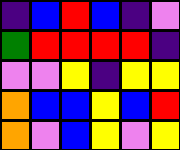[["indigo", "blue", "red", "blue", "indigo", "violet"], ["green", "red", "red", "red", "red", "indigo"], ["violet", "violet", "yellow", "indigo", "yellow", "yellow"], ["orange", "blue", "blue", "yellow", "blue", "red"], ["orange", "violet", "blue", "yellow", "violet", "yellow"]]